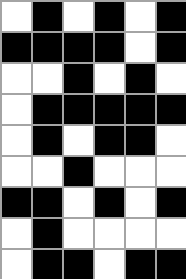[["white", "black", "white", "black", "white", "black"], ["black", "black", "black", "black", "white", "black"], ["white", "white", "black", "white", "black", "white"], ["white", "black", "black", "black", "black", "black"], ["white", "black", "white", "black", "black", "white"], ["white", "white", "black", "white", "white", "white"], ["black", "black", "white", "black", "white", "black"], ["white", "black", "white", "white", "white", "white"], ["white", "black", "black", "white", "black", "black"]]